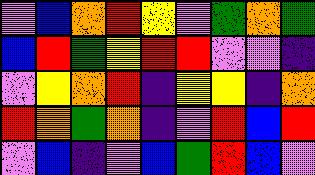[["violet", "blue", "orange", "red", "yellow", "violet", "green", "orange", "green"], ["blue", "red", "green", "yellow", "red", "red", "violet", "violet", "indigo"], ["violet", "yellow", "orange", "red", "indigo", "yellow", "yellow", "indigo", "orange"], ["red", "orange", "green", "orange", "indigo", "violet", "red", "blue", "red"], ["violet", "blue", "indigo", "violet", "blue", "green", "red", "blue", "violet"]]